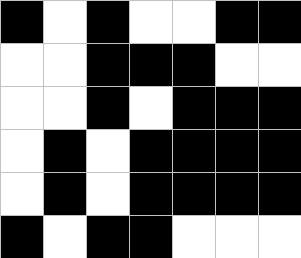[["black", "white", "black", "white", "white", "black", "black"], ["white", "white", "black", "black", "black", "white", "white"], ["white", "white", "black", "white", "black", "black", "black"], ["white", "black", "white", "black", "black", "black", "black"], ["white", "black", "white", "black", "black", "black", "black"], ["black", "white", "black", "black", "white", "white", "white"]]